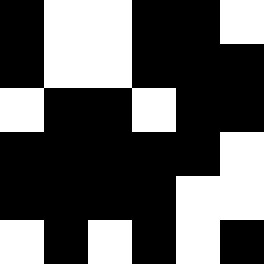[["black", "white", "white", "black", "black", "white"], ["black", "white", "white", "black", "black", "black"], ["white", "black", "black", "white", "black", "black"], ["black", "black", "black", "black", "black", "white"], ["black", "black", "black", "black", "white", "white"], ["white", "black", "white", "black", "white", "black"]]